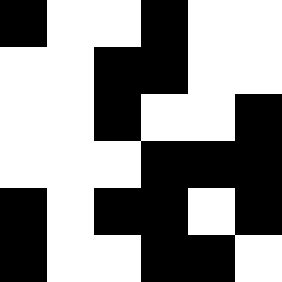[["black", "white", "white", "black", "white", "white"], ["white", "white", "black", "black", "white", "white"], ["white", "white", "black", "white", "white", "black"], ["white", "white", "white", "black", "black", "black"], ["black", "white", "black", "black", "white", "black"], ["black", "white", "white", "black", "black", "white"]]